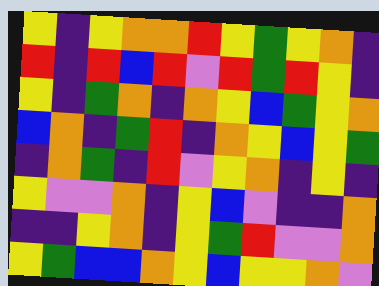[["yellow", "indigo", "yellow", "orange", "orange", "red", "yellow", "green", "yellow", "orange", "indigo"], ["red", "indigo", "red", "blue", "red", "violet", "red", "green", "red", "yellow", "indigo"], ["yellow", "indigo", "green", "orange", "indigo", "orange", "yellow", "blue", "green", "yellow", "orange"], ["blue", "orange", "indigo", "green", "red", "indigo", "orange", "yellow", "blue", "yellow", "green"], ["indigo", "orange", "green", "indigo", "red", "violet", "yellow", "orange", "indigo", "yellow", "indigo"], ["yellow", "violet", "violet", "orange", "indigo", "yellow", "blue", "violet", "indigo", "indigo", "orange"], ["indigo", "indigo", "yellow", "orange", "indigo", "yellow", "green", "red", "violet", "violet", "orange"], ["yellow", "green", "blue", "blue", "orange", "yellow", "blue", "yellow", "yellow", "orange", "violet"]]